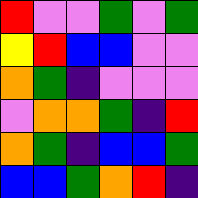[["red", "violet", "violet", "green", "violet", "green"], ["yellow", "red", "blue", "blue", "violet", "violet"], ["orange", "green", "indigo", "violet", "violet", "violet"], ["violet", "orange", "orange", "green", "indigo", "red"], ["orange", "green", "indigo", "blue", "blue", "green"], ["blue", "blue", "green", "orange", "red", "indigo"]]